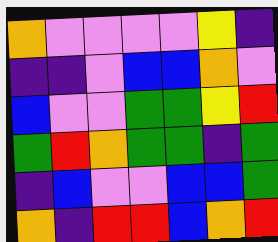[["orange", "violet", "violet", "violet", "violet", "yellow", "indigo"], ["indigo", "indigo", "violet", "blue", "blue", "orange", "violet"], ["blue", "violet", "violet", "green", "green", "yellow", "red"], ["green", "red", "orange", "green", "green", "indigo", "green"], ["indigo", "blue", "violet", "violet", "blue", "blue", "green"], ["orange", "indigo", "red", "red", "blue", "orange", "red"]]